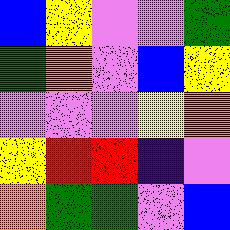[["blue", "yellow", "violet", "violet", "green"], ["green", "orange", "violet", "blue", "yellow"], ["violet", "violet", "violet", "yellow", "orange"], ["yellow", "red", "red", "indigo", "violet"], ["orange", "green", "green", "violet", "blue"]]